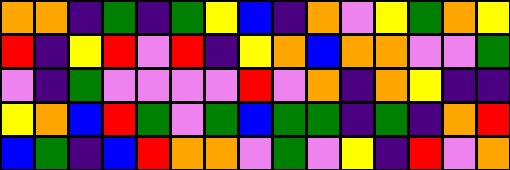[["orange", "orange", "indigo", "green", "indigo", "green", "yellow", "blue", "indigo", "orange", "violet", "yellow", "green", "orange", "yellow"], ["red", "indigo", "yellow", "red", "violet", "red", "indigo", "yellow", "orange", "blue", "orange", "orange", "violet", "violet", "green"], ["violet", "indigo", "green", "violet", "violet", "violet", "violet", "red", "violet", "orange", "indigo", "orange", "yellow", "indigo", "indigo"], ["yellow", "orange", "blue", "red", "green", "violet", "green", "blue", "green", "green", "indigo", "green", "indigo", "orange", "red"], ["blue", "green", "indigo", "blue", "red", "orange", "orange", "violet", "green", "violet", "yellow", "indigo", "red", "violet", "orange"]]